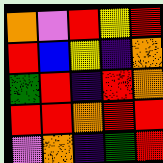[["orange", "violet", "red", "yellow", "red"], ["red", "blue", "yellow", "indigo", "orange"], ["green", "red", "indigo", "red", "orange"], ["red", "red", "orange", "red", "red"], ["violet", "orange", "indigo", "green", "red"]]